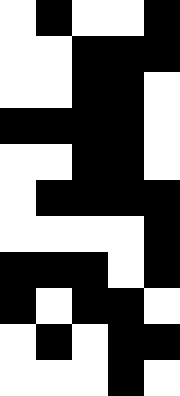[["white", "black", "white", "white", "black"], ["white", "white", "black", "black", "black"], ["white", "white", "black", "black", "white"], ["black", "black", "black", "black", "white"], ["white", "white", "black", "black", "white"], ["white", "black", "black", "black", "black"], ["white", "white", "white", "white", "black"], ["black", "black", "black", "white", "black"], ["black", "white", "black", "black", "white"], ["white", "black", "white", "black", "black"], ["white", "white", "white", "black", "white"]]